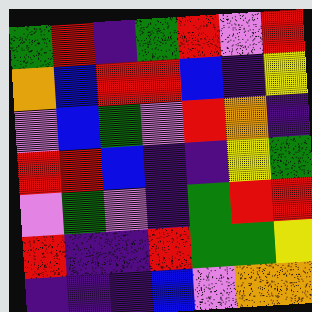[["green", "red", "indigo", "green", "red", "violet", "red"], ["orange", "blue", "red", "red", "blue", "indigo", "yellow"], ["violet", "blue", "green", "violet", "red", "orange", "indigo"], ["red", "red", "blue", "indigo", "indigo", "yellow", "green"], ["violet", "green", "violet", "indigo", "green", "red", "red"], ["red", "indigo", "indigo", "red", "green", "green", "yellow"], ["indigo", "indigo", "indigo", "blue", "violet", "orange", "orange"]]